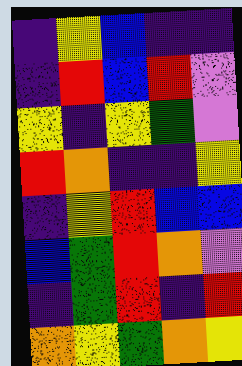[["indigo", "yellow", "blue", "indigo", "indigo"], ["indigo", "red", "blue", "red", "violet"], ["yellow", "indigo", "yellow", "green", "violet"], ["red", "orange", "indigo", "indigo", "yellow"], ["indigo", "yellow", "red", "blue", "blue"], ["blue", "green", "red", "orange", "violet"], ["indigo", "green", "red", "indigo", "red"], ["orange", "yellow", "green", "orange", "yellow"]]